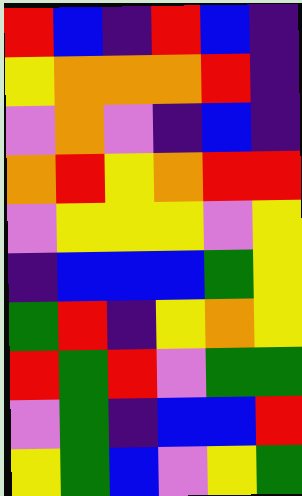[["red", "blue", "indigo", "red", "blue", "indigo"], ["yellow", "orange", "orange", "orange", "red", "indigo"], ["violet", "orange", "violet", "indigo", "blue", "indigo"], ["orange", "red", "yellow", "orange", "red", "red"], ["violet", "yellow", "yellow", "yellow", "violet", "yellow"], ["indigo", "blue", "blue", "blue", "green", "yellow"], ["green", "red", "indigo", "yellow", "orange", "yellow"], ["red", "green", "red", "violet", "green", "green"], ["violet", "green", "indigo", "blue", "blue", "red"], ["yellow", "green", "blue", "violet", "yellow", "green"]]